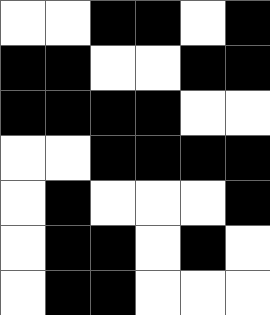[["white", "white", "black", "black", "white", "black"], ["black", "black", "white", "white", "black", "black"], ["black", "black", "black", "black", "white", "white"], ["white", "white", "black", "black", "black", "black"], ["white", "black", "white", "white", "white", "black"], ["white", "black", "black", "white", "black", "white"], ["white", "black", "black", "white", "white", "white"]]